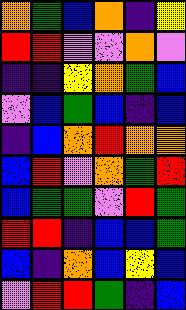[["orange", "green", "blue", "orange", "indigo", "yellow"], ["red", "red", "violet", "violet", "orange", "violet"], ["indigo", "indigo", "yellow", "orange", "green", "blue"], ["violet", "blue", "green", "blue", "indigo", "blue"], ["indigo", "blue", "orange", "red", "orange", "orange"], ["blue", "red", "violet", "orange", "green", "red"], ["blue", "green", "green", "violet", "red", "green"], ["red", "red", "indigo", "blue", "blue", "green"], ["blue", "indigo", "orange", "blue", "yellow", "blue"], ["violet", "red", "red", "green", "indigo", "blue"]]